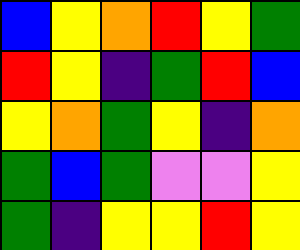[["blue", "yellow", "orange", "red", "yellow", "green"], ["red", "yellow", "indigo", "green", "red", "blue"], ["yellow", "orange", "green", "yellow", "indigo", "orange"], ["green", "blue", "green", "violet", "violet", "yellow"], ["green", "indigo", "yellow", "yellow", "red", "yellow"]]